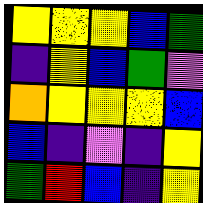[["yellow", "yellow", "yellow", "blue", "green"], ["indigo", "yellow", "blue", "green", "violet"], ["orange", "yellow", "yellow", "yellow", "blue"], ["blue", "indigo", "violet", "indigo", "yellow"], ["green", "red", "blue", "indigo", "yellow"]]